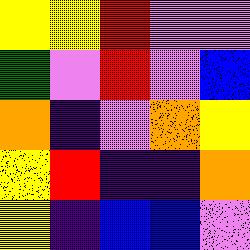[["yellow", "yellow", "red", "violet", "violet"], ["green", "violet", "red", "violet", "blue"], ["orange", "indigo", "violet", "orange", "yellow"], ["yellow", "red", "indigo", "indigo", "orange"], ["yellow", "indigo", "blue", "blue", "violet"]]